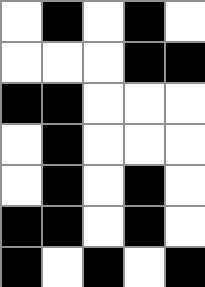[["white", "black", "white", "black", "white"], ["white", "white", "white", "black", "black"], ["black", "black", "white", "white", "white"], ["white", "black", "white", "white", "white"], ["white", "black", "white", "black", "white"], ["black", "black", "white", "black", "white"], ["black", "white", "black", "white", "black"]]